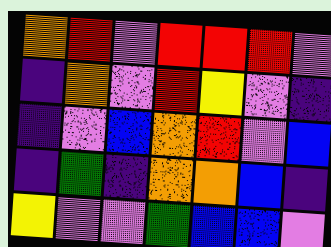[["orange", "red", "violet", "red", "red", "red", "violet"], ["indigo", "orange", "violet", "red", "yellow", "violet", "indigo"], ["indigo", "violet", "blue", "orange", "red", "violet", "blue"], ["indigo", "green", "indigo", "orange", "orange", "blue", "indigo"], ["yellow", "violet", "violet", "green", "blue", "blue", "violet"]]